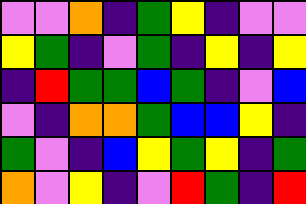[["violet", "violet", "orange", "indigo", "green", "yellow", "indigo", "violet", "violet"], ["yellow", "green", "indigo", "violet", "green", "indigo", "yellow", "indigo", "yellow"], ["indigo", "red", "green", "green", "blue", "green", "indigo", "violet", "blue"], ["violet", "indigo", "orange", "orange", "green", "blue", "blue", "yellow", "indigo"], ["green", "violet", "indigo", "blue", "yellow", "green", "yellow", "indigo", "green"], ["orange", "violet", "yellow", "indigo", "violet", "red", "green", "indigo", "red"]]